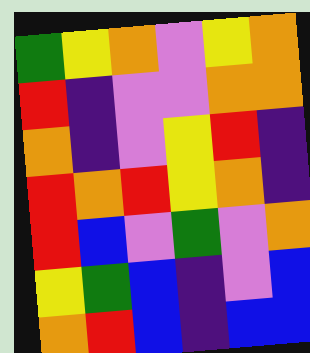[["green", "yellow", "orange", "violet", "yellow", "orange"], ["red", "indigo", "violet", "violet", "orange", "orange"], ["orange", "indigo", "violet", "yellow", "red", "indigo"], ["red", "orange", "red", "yellow", "orange", "indigo"], ["red", "blue", "violet", "green", "violet", "orange"], ["yellow", "green", "blue", "indigo", "violet", "blue"], ["orange", "red", "blue", "indigo", "blue", "blue"]]